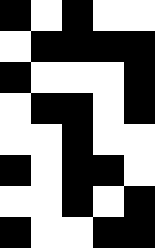[["black", "white", "black", "white", "white"], ["white", "black", "black", "black", "black"], ["black", "white", "white", "white", "black"], ["white", "black", "black", "white", "black"], ["white", "white", "black", "white", "white"], ["black", "white", "black", "black", "white"], ["white", "white", "black", "white", "black"], ["black", "white", "white", "black", "black"]]